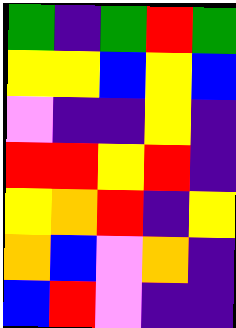[["green", "indigo", "green", "red", "green"], ["yellow", "yellow", "blue", "yellow", "blue"], ["violet", "indigo", "indigo", "yellow", "indigo"], ["red", "red", "yellow", "red", "indigo"], ["yellow", "orange", "red", "indigo", "yellow"], ["orange", "blue", "violet", "orange", "indigo"], ["blue", "red", "violet", "indigo", "indigo"]]